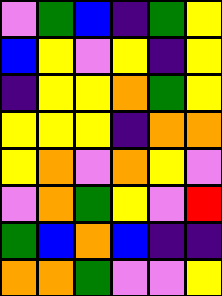[["violet", "green", "blue", "indigo", "green", "yellow"], ["blue", "yellow", "violet", "yellow", "indigo", "yellow"], ["indigo", "yellow", "yellow", "orange", "green", "yellow"], ["yellow", "yellow", "yellow", "indigo", "orange", "orange"], ["yellow", "orange", "violet", "orange", "yellow", "violet"], ["violet", "orange", "green", "yellow", "violet", "red"], ["green", "blue", "orange", "blue", "indigo", "indigo"], ["orange", "orange", "green", "violet", "violet", "yellow"]]